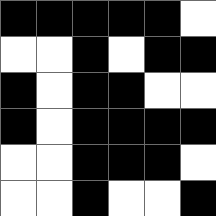[["black", "black", "black", "black", "black", "white"], ["white", "white", "black", "white", "black", "black"], ["black", "white", "black", "black", "white", "white"], ["black", "white", "black", "black", "black", "black"], ["white", "white", "black", "black", "black", "white"], ["white", "white", "black", "white", "white", "black"]]